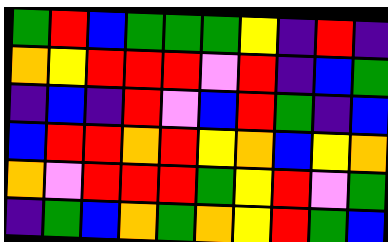[["green", "red", "blue", "green", "green", "green", "yellow", "indigo", "red", "indigo"], ["orange", "yellow", "red", "red", "red", "violet", "red", "indigo", "blue", "green"], ["indigo", "blue", "indigo", "red", "violet", "blue", "red", "green", "indigo", "blue"], ["blue", "red", "red", "orange", "red", "yellow", "orange", "blue", "yellow", "orange"], ["orange", "violet", "red", "red", "red", "green", "yellow", "red", "violet", "green"], ["indigo", "green", "blue", "orange", "green", "orange", "yellow", "red", "green", "blue"]]